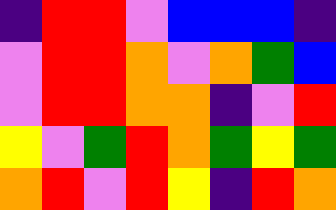[["indigo", "red", "red", "violet", "blue", "blue", "blue", "indigo"], ["violet", "red", "red", "orange", "violet", "orange", "green", "blue"], ["violet", "red", "red", "orange", "orange", "indigo", "violet", "red"], ["yellow", "violet", "green", "red", "orange", "green", "yellow", "green"], ["orange", "red", "violet", "red", "yellow", "indigo", "red", "orange"]]